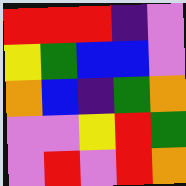[["red", "red", "red", "indigo", "violet"], ["yellow", "green", "blue", "blue", "violet"], ["orange", "blue", "indigo", "green", "orange"], ["violet", "violet", "yellow", "red", "green"], ["violet", "red", "violet", "red", "orange"]]